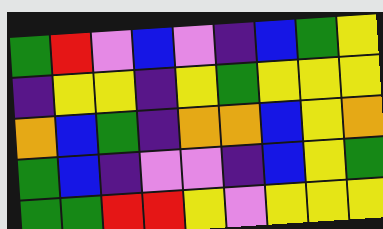[["green", "red", "violet", "blue", "violet", "indigo", "blue", "green", "yellow"], ["indigo", "yellow", "yellow", "indigo", "yellow", "green", "yellow", "yellow", "yellow"], ["orange", "blue", "green", "indigo", "orange", "orange", "blue", "yellow", "orange"], ["green", "blue", "indigo", "violet", "violet", "indigo", "blue", "yellow", "green"], ["green", "green", "red", "red", "yellow", "violet", "yellow", "yellow", "yellow"]]